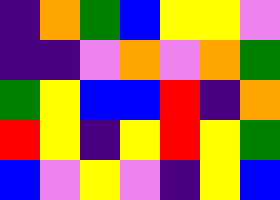[["indigo", "orange", "green", "blue", "yellow", "yellow", "violet"], ["indigo", "indigo", "violet", "orange", "violet", "orange", "green"], ["green", "yellow", "blue", "blue", "red", "indigo", "orange"], ["red", "yellow", "indigo", "yellow", "red", "yellow", "green"], ["blue", "violet", "yellow", "violet", "indigo", "yellow", "blue"]]